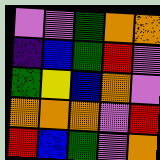[["violet", "violet", "green", "orange", "orange"], ["indigo", "blue", "green", "red", "violet"], ["green", "yellow", "blue", "orange", "violet"], ["orange", "orange", "orange", "violet", "red"], ["red", "blue", "green", "violet", "orange"]]